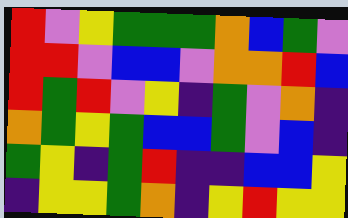[["red", "violet", "yellow", "green", "green", "green", "orange", "blue", "green", "violet"], ["red", "red", "violet", "blue", "blue", "violet", "orange", "orange", "red", "blue"], ["red", "green", "red", "violet", "yellow", "indigo", "green", "violet", "orange", "indigo"], ["orange", "green", "yellow", "green", "blue", "blue", "green", "violet", "blue", "indigo"], ["green", "yellow", "indigo", "green", "red", "indigo", "indigo", "blue", "blue", "yellow"], ["indigo", "yellow", "yellow", "green", "orange", "indigo", "yellow", "red", "yellow", "yellow"]]